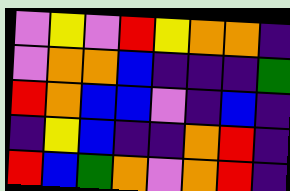[["violet", "yellow", "violet", "red", "yellow", "orange", "orange", "indigo"], ["violet", "orange", "orange", "blue", "indigo", "indigo", "indigo", "green"], ["red", "orange", "blue", "blue", "violet", "indigo", "blue", "indigo"], ["indigo", "yellow", "blue", "indigo", "indigo", "orange", "red", "indigo"], ["red", "blue", "green", "orange", "violet", "orange", "red", "indigo"]]